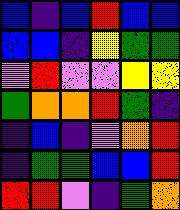[["blue", "indigo", "blue", "red", "blue", "blue"], ["blue", "blue", "indigo", "yellow", "green", "green"], ["violet", "red", "violet", "violet", "yellow", "yellow"], ["green", "orange", "orange", "red", "green", "indigo"], ["indigo", "blue", "indigo", "violet", "orange", "red"], ["indigo", "green", "green", "blue", "blue", "red"], ["red", "red", "violet", "indigo", "green", "orange"]]